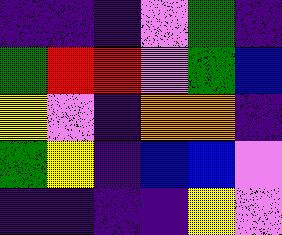[["indigo", "indigo", "indigo", "violet", "green", "indigo"], ["green", "red", "red", "violet", "green", "blue"], ["yellow", "violet", "indigo", "orange", "orange", "indigo"], ["green", "yellow", "indigo", "blue", "blue", "violet"], ["indigo", "indigo", "indigo", "indigo", "yellow", "violet"]]